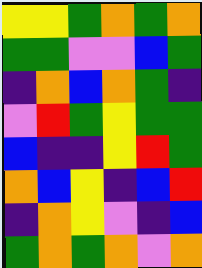[["yellow", "yellow", "green", "orange", "green", "orange"], ["green", "green", "violet", "violet", "blue", "green"], ["indigo", "orange", "blue", "orange", "green", "indigo"], ["violet", "red", "green", "yellow", "green", "green"], ["blue", "indigo", "indigo", "yellow", "red", "green"], ["orange", "blue", "yellow", "indigo", "blue", "red"], ["indigo", "orange", "yellow", "violet", "indigo", "blue"], ["green", "orange", "green", "orange", "violet", "orange"]]